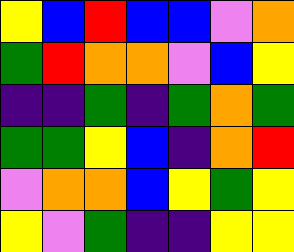[["yellow", "blue", "red", "blue", "blue", "violet", "orange"], ["green", "red", "orange", "orange", "violet", "blue", "yellow"], ["indigo", "indigo", "green", "indigo", "green", "orange", "green"], ["green", "green", "yellow", "blue", "indigo", "orange", "red"], ["violet", "orange", "orange", "blue", "yellow", "green", "yellow"], ["yellow", "violet", "green", "indigo", "indigo", "yellow", "yellow"]]